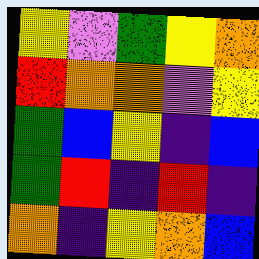[["yellow", "violet", "green", "yellow", "orange"], ["red", "orange", "orange", "violet", "yellow"], ["green", "blue", "yellow", "indigo", "blue"], ["green", "red", "indigo", "red", "indigo"], ["orange", "indigo", "yellow", "orange", "blue"]]